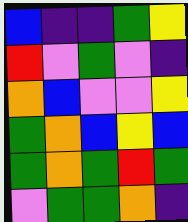[["blue", "indigo", "indigo", "green", "yellow"], ["red", "violet", "green", "violet", "indigo"], ["orange", "blue", "violet", "violet", "yellow"], ["green", "orange", "blue", "yellow", "blue"], ["green", "orange", "green", "red", "green"], ["violet", "green", "green", "orange", "indigo"]]